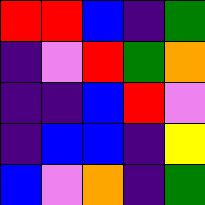[["red", "red", "blue", "indigo", "green"], ["indigo", "violet", "red", "green", "orange"], ["indigo", "indigo", "blue", "red", "violet"], ["indigo", "blue", "blue", "indigo", "yellow"], ["blue", "violet", "orange", "indigo", "green"]]